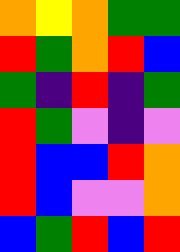[["orange", "yellow", "orange", "green", "green"], ["red", "green", "orange", "red", "blue"], ["green", "indigo", "red", "indigo", "green"], ["red", "green", "violet", "indigo", "violet"], ["red", "blue", "blue", "red", "orange"], ["red", "blue", "violet", "violet", "orange"], ["blue", "green", "red", "blue", "red"]]